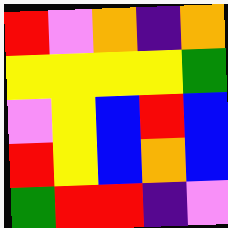[["red", "violet", "orange", "indigo", "orange"], ["yellow", "yellow", "yellow", "yellow", "green"], ["violet", "yellow", "blue", "red", "blue"], ["red", "yellow", "blue", "orange", "blue"], ["green", "red", "red", "indigo", "violet"]]